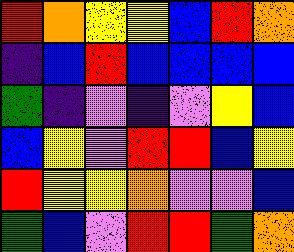[["red", "orange", "yellow", "yellow", "blue", "red", "orange"], ["indigo", "blue", "red", "blue", "blue", "blue", "blue"], ["green", "indigo", "violet", "indigo", "violet", "yellow", "blue"], ["blue", "yellow", "violet", "red", "red", "blue", "yellow"], ["red", "yellow", "yellow", "orange", "violet", "violet", "blue"], ["green", "blue", "violet", "red", "red", "green", "orange"]]